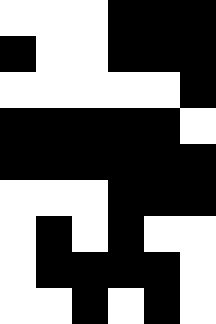[["white", "white", "white", "black", "black", "black"], ["black", "white", "white", "black", "black", "black"], ["white", "white", "white", "white", "white", "black"], ["black", "black", "black", "black", "black", "white"], ["black", "black", "black", "black", "black", "black"], ["white", "white", "white", "black", "black", "black"], ["white", "black", "white", "black", "white", "white"], ["white", "black", "black", "black", "black", "white"], ["white", "white", "black", "white", "black", "white"]]